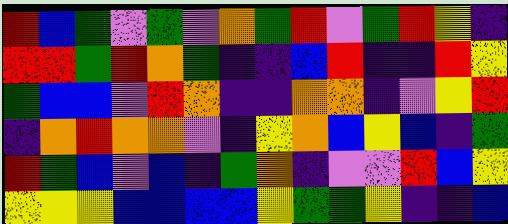[["red", "blue", "green", "violet", "green", "violet", "orange", "green", "red", "violet", "green", "red", "yellow", "indigo"], ["red", "red", "green", "red", "orange", "green", "indigo", "indigo", "blue", "red", "indigo", "indigo", "red", "yellow"], ["green", "blue", "blue", "violet", "red", "orange", "indigo", "indigo", "orange", "orange", "indigo", "violet", "yellow", "red"], ["indigo", "orange", "red", "orange", "orange", "violet", "indigo", "yellow", "orange", "blue", "yellow", "blue", "indigo", "green"], ["red", "green", "blue", "violet", "blue", "indigo", "green", "orange", "indigo", "violet", "violet", "red", "blue", "yellow"], ["yellow", "yellow", "yellow", "blue", "blue", "blue", "blue", "yellow", "green", "green", "yellow", "indigo", "indigo", "blue"]]